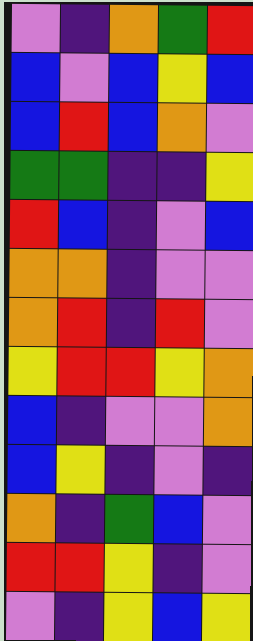[["violet", "indigo", "orange", "green", "red"], ["blue", "violet", "blue", "yellow", "blue"], ["blue", "red", "blue", "orange", "violet"], ["green", "green", "indigo", "indigo", "yellow"], ["red", "blue", "indigo", "violet", "blue"], ["orange", "orange", "indigo", "violet", "violet"], ["orange", "red", "indigo", "red", "violet"], ["yellow", "red", "red", "yellow", "orange"], ["blue", "indigo", "violet", "violet", "orange"], ["blue", "yellow", "indigo", "violet", "indigo"], ["orange", "indigo", "green", "blue", "violet"], ["red", "red", "yellow", "indigo", "violet"], ["violet", "indigo", "yellow", "blue", "yellow"]]